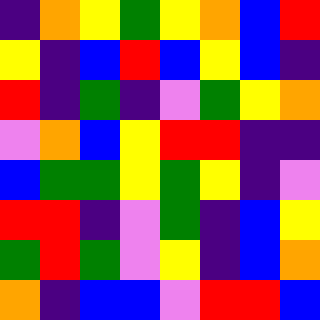[["indigo", "orange", "yellow", "green", "yellow", "orange", "blue", "red"], ["yellow", "indigo", "blue", "red", "blue", "yellow", "blue", "indigo"], ["red", "indigo", "green", "indigo", "violet", "green", "yellow", "orange"], ["violet", "orange", "blue", "yellow", "red", "red", "indigo", "indigo"], ["blue", "green", "green", "yellow", "green", "yellow", "indigo", "violet"], ["red", "red", "indigo", "violet", "green", "indigo", "blue", "yellow"], ["green", "red", "green", "violet", "yellow", "indigo", "blue", "orange"], ["orange", "indigo", "blue", "blue", "violet", "red", "red", "blue"]]